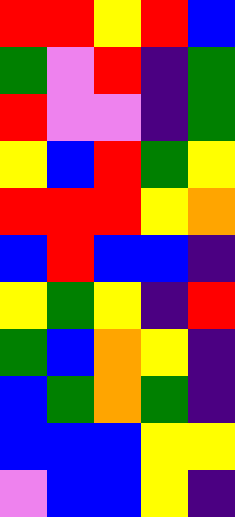[["red", "red", "yellow", "red", "blue"], ["green", "violet", "red", "indigo", "green"], ["red", "violet", "violet", "indigo", "green"], ["yellow", "blue", "red", "green", "yellow"], ["red", "red", "red", "yellow", "orange"], ["blue", "red", "blue", "blue", "indigo"], ["yellow", "green", "yellow", "indigo", "red"], ["green", "blue", "orange", "yellow", "indigo"], ["blue", "green", "orange", "green", "indigo"], ["blue", "blue", "blue", "yellow", "yellow"], ["violet", "blue", "blue", "yellow", "indigo"]]